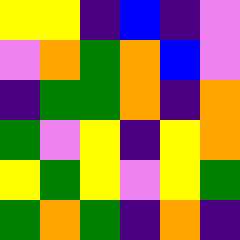[["yellow", "yellow", "indigo", "blue", "indigo", "violet"], ["violet", "orange", "green", "orange", "blue", "violet"], ["indigo", "green", "green", "orange", "indigo", "orange"], ["green", "violet", "yellow", "indigo", "yellow", "orange"], ["yellow", "green", "yellow", "violet", "yellow", "green"], ["green", "orange", "green", "indigo", "orange", "indigo"]]